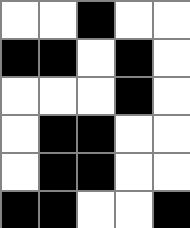[["white", "white", "black", "white", "white"], ["black", "black", "white", "black", "white"], ["white", "white", "white", "black", "white"], ["white", "black", "black", "white", "white"], ["white", "black", "black", "white", "white"], ["black", "black", "white", "white", "black"]]